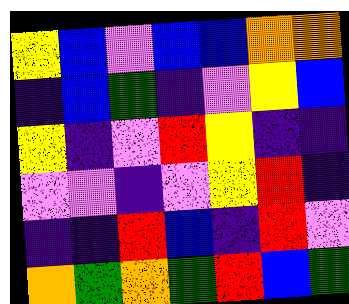[["yellow", "blue", "violet", "blue", "blue", "orange", "orange"], ["indigo", "blue", "green", "indigo", "violet", "yellow", "blue"], ["yellow", "indigo", "violet", "red", "yellow", "indigo", "indigo"], ["violet", "violet", "indigo", "violet", "yellow", "red", "indigo"], ["indigo", "indigo", "red", "blue", "indigo", "red", "violet"], ["orange", "green", "orange", "green", "red", "blue", "green"]]